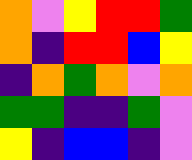[["orange", "violet", "yellow", "red", "red", "green"], ["orange", "indigo", "red", "red", "blue", "yellow"], ["indigo", "orange", "green", "orange", "violet", "orange"], ["green", "green", "indigo", "indigo", "green", "violet"], ["yellow", "indigo", "blue", "blue", "indigo", "violet"]]